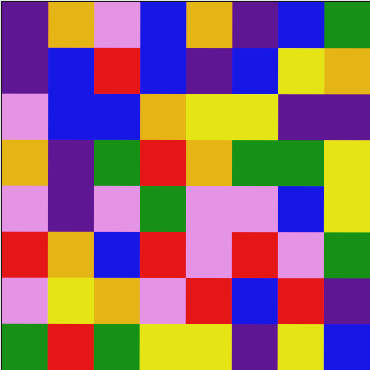[["indigo", "orange", "violet", "blue", "orange", "indigo", "blue", "green"], ["indigo", "blue", "red", "blue", "indigo", "blue", "yellow", "orange"], ["violet", "blue", "blue", "orange", "yellow", "yellow", "indigo", "indigo"], ["orange", "indigo", "green", "red", "orange", "green", "green", "yellow"], ["violet", "indigo", "violet", "green", "violet", "violet", "blue", "yellow"], ["red", "orange", "blue", "red", "violet", "red", "violet", "green"], ["violet", "yellow", "orange", "violet", "red", "blue", "red", "indigo"], ["green", "red", "green", "yellow", "yellow", "indigo", "yellow", "blue"]]